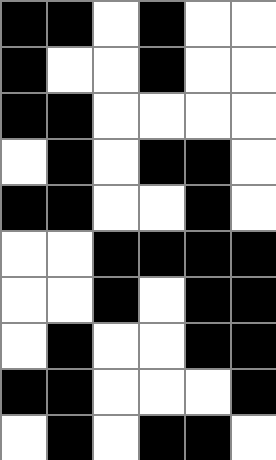[["black", "black", "white", "black", "white", "white"], ["black", "white", "white", "black", "white", "white"], ["black", "black", "white", "white", "white", "white"], ["white", "black", "white", "black", "black", "white"], ["black", "black", "white", "white", "black", "white"], ["white", "white", "black", "black", "black", "black"], ["white", "white", "black", "white", "black", "black"], ["white", "black", "white", "white", "black", "black"], ["black", "black", "white", "white", "white", "black"], ["white", "black", "white", "black", "black", "white"]]